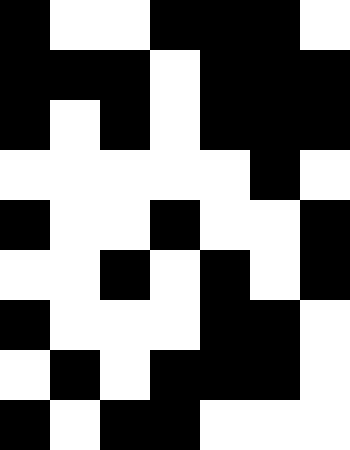[["black", "white", "white", "black", "black", "black", "white"], ["black", "black", "black", "white", "black", "black", "black"], ["black", "white", "black", "white", "black", "black", "black"], ["white", "white", "white", "white", "white", "black", "white"], ["black", "white", "white", "black", "white", "white", "black"], ["white", "white", "black", "white", "black", "white", "black"], ["black", "white", "white", "white", "black", "black", "white"], ["white", "black", "white", "black", "black", "black", "white"], ["black", "white", "black", "black", "white", "white", "white"]]